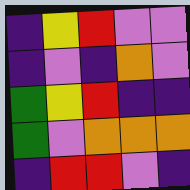[["indigo", "yellow", "red", "violet", "violet"], ["indigo", "violet", "indigo", "orange", "violet"], ["green", "yellow", "red", "indigo", "indigo"], ["green", "violet", "orange", "orange", "orange"], ["indigo", "red", "red", "violet", "indigo"]]